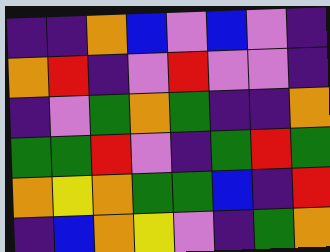[["indigo", "indigo", "orange", "blue", "violet", "blue", "violet", "indigo"], ["orange", "red", "indigo", "violet", "red", "violet", "violet", "indigo"], ["indigo", "violet", "green", "orange", "green", "indigo", "indigo", "orange"], ["green", "green", "red", "violet", "indigo", "green", "red", "green"], ["orange", "yellow", "orange", "green", "green", "blue", "indigo", "red"], ["indigo", "blue", "orange", "yellow", "violet", "indigo", "green", "orange"]]